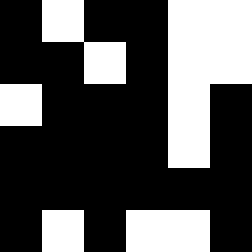[["black", "white", "black", "black", "white", "white"], ["black", "black", "white", "black", "white", "white"], ["white", "black", "black", "black", "white", "black"], ["black", "black", "black", "black", "white", "black"], ["black", "black", "black", "black", "black", "black"], ["black", "white", "black", "white", "white", "black"]]